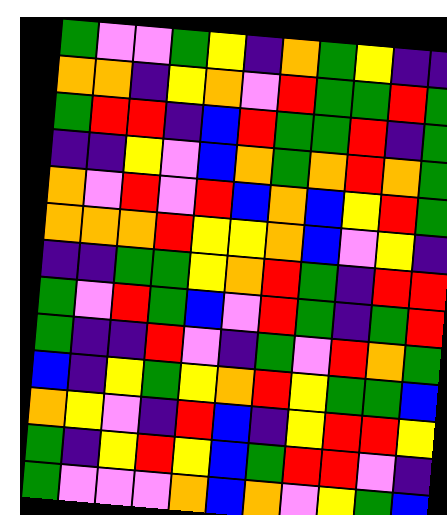[["green", "violet", "violet", "green", "yellow", "indigo", "orange", "green", "yellow", "indigo", "indigo"], ["orange", "orange", "indigo", "yellow", "orange", "violet", "red", "green", "green", "red", "green"], ["green", "red", "red", "indigo", "blue", "red", "green", "green", "red", "indigo", "green"], ["indigo", "indigo", "yellow", "violet", "blue", "orange", "green", "orange", "red", "orange", "green"], ["orange", "violet", "red", "violet", "red", "blue", "orange", "blue", "yellow", "red", "green"], ["orange", "orange", "orange", "red", "yellow", "yellow", "orange", "blue", "violet", "yellow", "indigo"], ["indigo", "indigo", "green", "green", "yellow", "orange", "red", "green", "indigo", "red", "red"], ["green", "violet", "red", "green", "blue", "violet", "red", "green", "indigo", "green", "red"], ["green", "indigo", "indigo", "red", "violet", "indigo", "green", "violet", "red", "orange", "green"], ["blue", "indigo", "yellow", "green", "yellow", "orange", "red", "yellow", "green", "green", "blue"], ["orange", "yellow", "violet", "indigo", "red", "blue", "indigo", "yellow", "red", "red", "yellow"], ["green", "indigo", "yellow", "red", "yellow", "blue", "green", "red", "red", "violet", "indigo"], ["green", "violet", "violet", "violet", "orange", "blue", "orange", "violet", "yellow", "green", "blue"]]